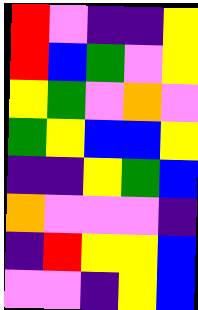[["red", "violet", "indigo", "indigo", "yellow"], ["red", "blue", "green", "violet", "yellow"], ["yellow", "green", "violet", "orange", "violet"], ["green", "yellow", "blue", "blue", "yellow"], ["indigo", "indigo", "yellow", "green", "blue"], ["orange", "violet", "violet", "violet", "indigo"], ["indigo", "red", "yellow", "yellow", "blue"], ["violet", "violet", "indigo", "yellow", "blue"]]